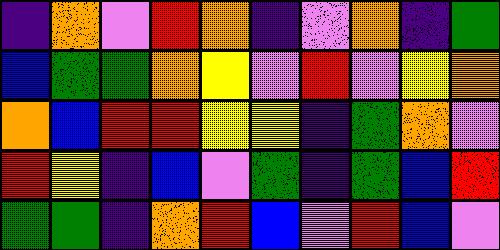[["indigo", "orange", "violet", "red", "orange", "indigo", "violet", "orange", "indigo", "green"], ["blue", "green", "green", "orange", "yellow", "violet", "red", "violet", "yellow", "orange"], ["orange", "blue", "red", "red", "yellow", "yellow", "indigo", "green", "orange", "violet"], ["red", "yellow", "indigo", "blue", "violet", "green", "indigo", "green", "blue", "red"], ["green", "green", "indigo", "orange", "red", "blue", "violet", "red", "blue", "violet"]]